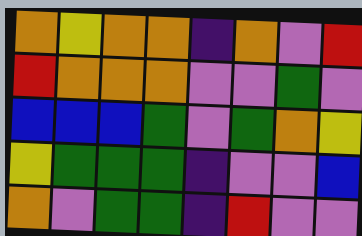[["orange", "yellow", "orange", "orange", "indigo", "orange", "violet", "red"], ["red", "orange", "orange", "orange", "violet", "violet", "green", "violet"], ["blue", "blue", "blue", "green", "violet", "green", "orange", "yellow"], ["yellow", "green", "green", "green", "indigo", "violet", "violet", "blue"], ["orange", "violet", "green", "green", "indigo", "red", "violet", "violet"]]